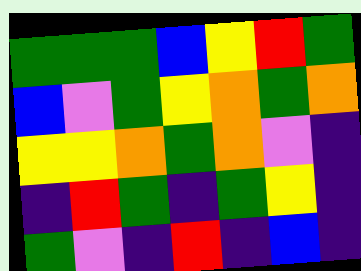[["green", "green", "green", "blue", "yellow", "red", "green"], ["blue", "violet", "green", "yellow", "orange", "green", "orange"], ["yellow", "yellow", "orange", "green", "orange", "violet", "indigo"], ["indigo", "red", "green", "indigo", "green", "yellow", "indigo"], ["green", "violet", "indigo", "red", "indigo", "blue", "indigo"]]